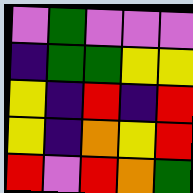[["violet", "green", "violet", "violet", "violet"], ["indigo", "green", "green", "yellow", "yellow"], ["yellow", "indigo", "red", "indigo", "red"], ["yellow", "indigo", "orange", "yellow", "red"], ["red", "violet", "red", "orange", "green"]]